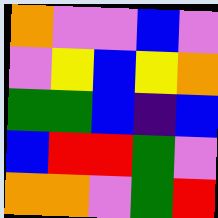[["orange", "violet", "violet", "blue", "violet"], ["violet", "yellow", "blue", "yellow", "orange"], ["green", "green", "blue", "indigo", "blue"], ["blue", "red", "red", "green", "violet"], ["orange", "orange", "violet", "green", "red"]]